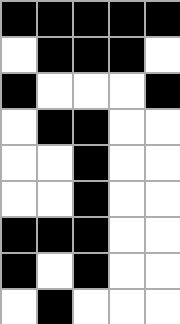[["black", "black", "black", "black", "black"], ["white", "black", "black", "black", "white"], ["black", "white", "white", "white", "black"], ["white", "black", "black", "white", "white"], ["white", "white", "black", "white", "white"], ["white", "white", "black", "white", "white"], ["black", "black", "black", "white", "white"], ["black", "white", "black", "white", "white"], ["white", "black", "white", "white", "white"]]